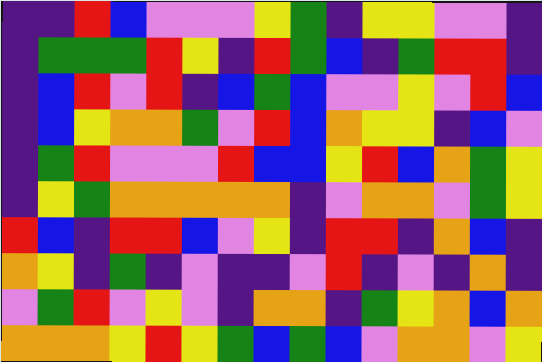[["indigo", "indigo", "red", "blue", "violet", "violet", "violet", "yellow", "green", "indigo", "yellow", "yellow", "violet", "violet", "indigo"], ["indigo", "green", "green", "green", "red", "yellow", "indigo", "red", "green", "blue", "indigo", "green", "red", "red", "indigo"], ["indigo", "blue", "red", "violet", "red", "indigo", "blue", "green", "blue", "violet", "violet", "yellow", "violet", "red", "blue"], ["indigo", "blue", "yellow", "orange", "orange", "green", "violet", "red", "blue", "orange", "yellow", "yellow", "indigo", "blue", "violet"], ["indigo", "green", "red", "violet", "violet", "violet", "red", "blue", "blue", "yellow", "red", "blue", "orange", "green", "yellow"], ["indigo", "yellow", "green", "orange", "orange", "orange", "orange", "orange", "indigo", "violet", "orange", "orange", "violet", "green", "yellow"], ["red", "blue", "indigo", "red", "red", "blue", "violet", "yellow", "indigo", "red", "red", "indigo", "orange", "blue", "indigo"], ["orange", "yellow", "indigo", "green", "indigo", "violet", "indigo", "indigo", "violet", "red", "indigo", "violet", "indigo", "orange", "indigo"], ["violet", "green", "red", "violet", "yellow", "violet", "indigo", "orange", "orange", "indigo", "green", "yellow", "orange", "blue", "orange"], ["orange", "orange", "orange", "yellow", "red", "yellow", "green", "blue", "green", "blue", "violet", "orange", "orange", "violet", "yellow"]]